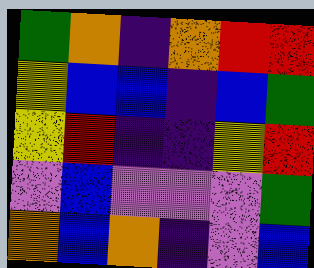[["green", "orange", "indigo", "orange", "red", "red"], ["yellow", "blue", "blue", "indigo", "blue", "green"], ["yellow", "red", "indigo", "indigo", "yellow", "red"], ["violet", "blue", "violet", "violet", "violet", "green"], ["orange", "blue", "orange", "indigo", "violet", "blue"]]